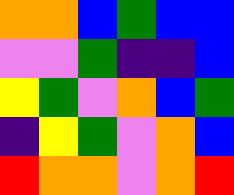[["orange", "orange", "blue", "green", "blue", "blue"], ["violet", "violet", "green", "indigo", "indigo", "blue"], ["yellow", "green", "violet", "orange", "blue", "green"], ["indigo", "yellow", "green", "violet", "orange", "blue"], ["red", "orange", "orange", "violet", "orange", "red"]]